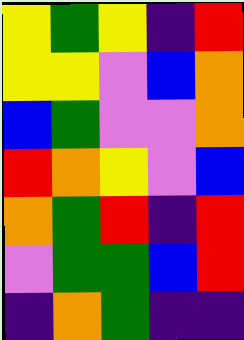[["yellow", "green", "yellow", "indigo", "red"], ["yellow", "yellow", "violet", "blue", "orange"], ["blue", "green", "violet", "violet", "orange"], ["red", "orange", "yellow", "violet", "blue"], ["orange", "green", "red", "indigo", "red"], ["violet", "green", "green", "blue", "red"], ["indigo", "orange", "green", "indigo", "indigo"]]